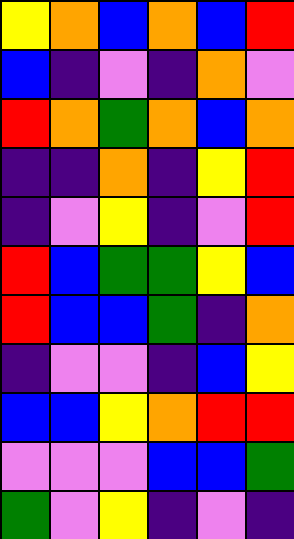[["yellow", "orange", "blue", "orange", "blue", "red"], ["blue", "indigo", "violet", "indigo", "orange", "violet"], ["red", "orange", "green", "orange", "blue", "orange"], ["indigo", "indigo", "orange", "indigo", "yellow", "red"], ["indigo", "violet", "yellow", "indigo", "violet", "red"], ["red", "blue", "green", "green", "yellow", "blue"], ["red", "blue", "blue", "green", "indigo", "orange"], ["indigo", "violet", "violet", "indigo", "blue", "yellow"], ["blue", "blue", "yellow", "orange", "red", "red"], ["violet", "violet", "violet", "blue", "blue", "green"], ["green", "violet", "yellow", "indigo", "violet", "indigo"]]